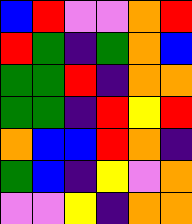[["blue", "red", "violet", "violet", "orange", "red"], ["red", "green", "indigo", "green", "orange", "blue"], ["green", "green", "red", "indigo", "orange", "orange"], ["green", "green", "indigo", "red", "yellow", "red"], ["orange", "blue", "blue", "red", "orange", "indigo"], ["green", "blue", "indigo", "yellow", "violet", "orange"], ["violet", "violet", "yellow", "indigo", "orange", "orange"]]